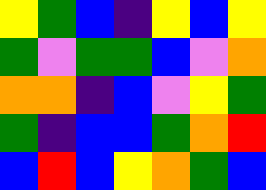[["yellow", "green", "blue", "indigo", "yellow", "blue", "yellow"], ["green", "violet", "green", "green", "blue", "violet", "orange"], ["orange", "orange", "indigo", "blue", "violet", "yellow", "green"], ["green", "indigo", "blue", "blue", "green", "orange", "red"], ["blue", "red", "blue", "yellow", "orange", "green", "blue"]]